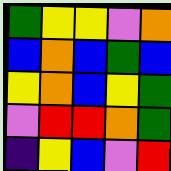[["green", "yellow", "yellow", "violet", "orange"], ["blue", "orange", "blue", "green", "blue"], ["yellow", "orange", "blue", "yellow", "green"], ["violet", "red", "red", "orange", "green"], ["indigo", "yellow", "blue", "violet", "red"]]